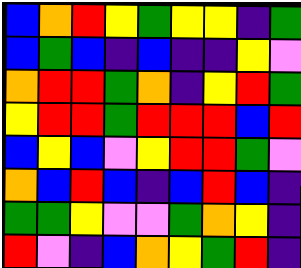[["blue", "orange", "red", "yellow", "green", "yellow", "yellow", "indigo", "green"], ["blue", "green", "blue", "indigo", "blue", "indigo", "indigo", "yellow", "violet"], ["orange", "red", "red", "green", "orange", "indigo", "yellow", "red", "green"], ["yellow", "red", "red", "green", "red", "red", "red", "blue", "red"], ["blue", "yellow", "blue", "violet", "yellow", "red", "red", "green", "violet"], ["orange", "blue", "red", "blue", "indigo", "blue", "red", "blue", "indigo"], ["green", "green", "yellow", "violet", "violet", "green", "orange", "yellow", "indigo"], ["red", "violet", "indigo", "blue", "orange", "yellow", "green", "red", "indigo"]]